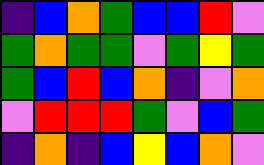[["indigo", "blue", "orange", "green", "blue", "blue", "red", "violet"], ["green", "orange", "green", "green", "violet", "green", "yellow", "green"], ["green", "blue", "red", "blue", "orange", "indigo", "violet", "orange"], ["violet", "red", "red", "red", "green", "violet", "blue", "green"], ["indigo", "orange", "indigo", "blue", "yellow", "blue", "orange", "violet"]]